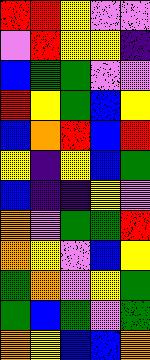[["red", "red", "yellow", "violet", "violet"], ["violet", "red", "yellow", "yellow", "indigo"], ["blue", "green", "green", "violet", "violet"], ["red", "yellow", "green", "blue", "yellow"], ["blue", "orange", "red", "blue", "red"], ["yellow", "indigo", "yellow", "blue", "green"], ["blue", "indigo", "indigo", "yellow", "violet"], ["orange", "violet", "green", "green", "red"], ["orange", "yellow", "violet", "blue", "yellow"], ["green", "orange", "violet", "yellow", "green"], ["green", "blue", "green", "violet", "green"], ["orange", "yellow", "blue", "blue", "orange"]]